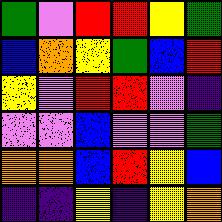[["green", "violet", "red", "red", "yellow", "green"], ["blue", "orange", "yellow", "green", "blue", "red"], ["yellow", "violet", "red", "red", "violet", "indigo"], ["violet", "violet", "blue", "violet", "violet", "green"], ["orange", "orange", "blue", "red", "yellow", "blue"], ["indigo", "indigo", "yellow", "indigo", "yellow", "orange"]]